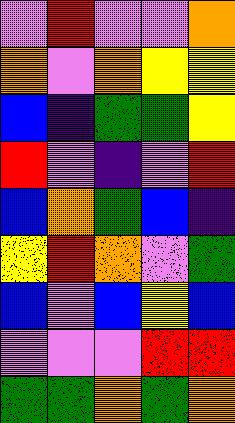[["violet", "red", "violet", "violet", "orange"], ["orange", "violet", "orange", "yellow", "yellow"], ["blue", "indigo", "green", "green", "yellow"], ["red", "violet", "indigo", "violet", "red"], ["blue", "orange", "green", "blue", "indigo"], ["yellow", "red", "orange", "violet", "green"], ["blue", "violet", "blue", "yellow", "blue"], ["violet", "violet", "violet", "red", "red"], ["green", "green", "orange", "green", "orange"]]